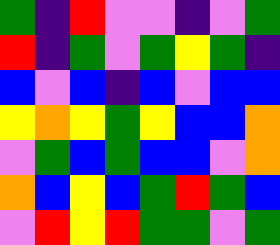[["green", "indigo", "red", "violet", "violet", "indigo", "violet", "green"], ["red", "indigo", "green", "violet", "green", "yellow", "green", "indigo"], ["blue", "violet", "blue", "indigo", "blue", "violet", "blue", "blue"], ["yellow", "orange", "yellow", "green", "yellow", "blue", "blue", "orange"], ["violet", "green", "blue", "green", "blue", "blue", "violet", "orange"], ["orange", "blue", "yellow", "blue", "green", "red", "green", "blue"], ["violet", "red", "yellow", "red", "green", "green", "violet", "green"]]